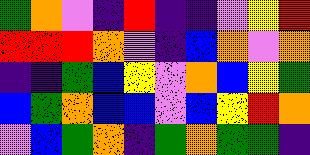[["green", "orange", "violet", "indigo", "red", "indigo", "indigo", "violet", "yellow", "red"], ["red", "red", "red", "orange", "violet", "indigo", "blue", "orange", "violet", "orange"], ["indigo", "indigo", "green", "blue", "yellow", "violet", "orange", "blue", "yellow", "green"], ["blue", "green", "orange", "blue", "blue", "violet", "blue", "yellow", "red", "orange"], ["violet", "blue", "green", "orange", "indigo", "green", "orange", "green", "green", "indigo"]]